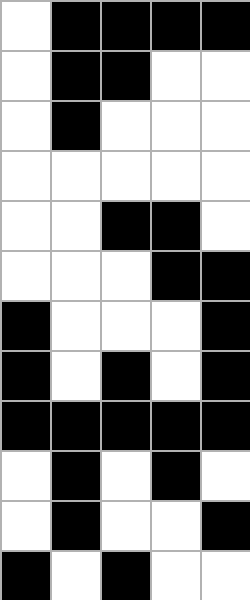[["white", "black", "black", "black", "black"], ["white", "black", "black", "white", "white"], ["white", "black", "white", "white", "white"], ["white", "white", "white", "white", "white"], ["white", "white", "black", "black", "white"], ["white", "white", "white", "black", "black"], ["black", "white", "white", "white", "black"], ["black", "white", "black", "white", "black"], ["black", "black", "black", "black", "black"], ["white", "black", "white", "black", "white"], ["white", "black", "white", "white", "black"], ["black", "white", "black", "white", "white"]]